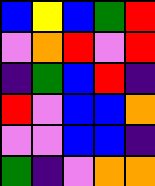[["blue", "yellow", "blue", "green", "red"], ["violet", "orange", "red", "violet", "red"], ["indigo", "green", "blue", "red", "indigo"], ["red", "violet", "blue", "blue", "orange"], ["violet", "violet", "blue", "blue", "indigo"], ["green", "indigo", "violet", "orange", "orange"]]